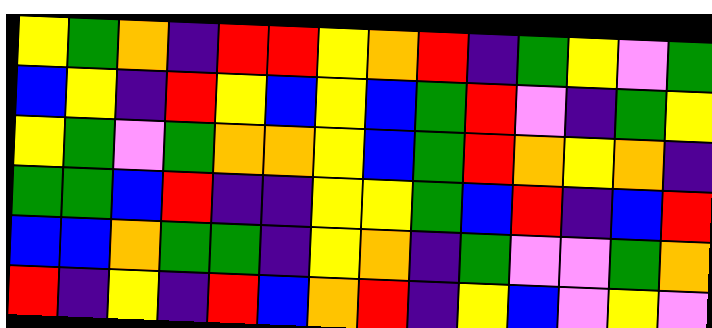[["yellow", "green", "orange", "indigo", "red", "red", "yellow", "orange", "red", "indigo", "green", "yellow", "violet", "green"], ["blue", "yellow", "indigo", "red", "yellow", "blue", "yellow", "blue", "green", "red", "violet", "indigo", "green", "yellow"], ["yellow", "green", "violet", "green", "orange", "orange", "yellow", "blue", "green", "red", "orange", "yellow", "orange", "indigo"], ["green", "green", "blue", "red", "indigo", "indigo", "yellow", "yellow", "green", "blue", "red", "indigo", "blue", "red"], ["blue", "blue", "orange", "green", "green", "indigo", "yellow", "orange", "indigo", "green", "violet", "violet", "green", "orange"], ["red", "indigo", "yellow", "indigo", "red", "blue", "orange", "red", "indigo", "yellow", "blue", "violet", "yellow", "violet"]]